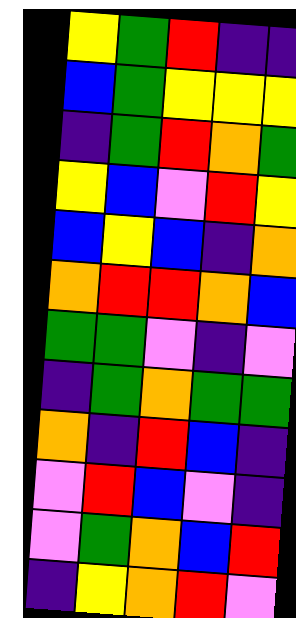[["yellow", "green", "red", "indigo", "indigo"], ["blue", "green", "yellow", "yellow", "yellow"], ["indigo", "green", "red", "orange", "green"], ["yellow", "blue", "violet", "red", "yellow"], ["blue", "yellow", "blue", "indigo", "orange"], ["orange", "red", "red", "orange", "blue"], ["green", "green", "violet", "indigo", "violet"], ["indigo", "green", "orange", "green", "green"], ["orange", "indigo", "red", "blue", "indigo"], ["violet", "red", "blue", "violet", "indigo"], ["violet", "green", "orange", "blue", "red"], ["indigo", "yellow", "orange", "red", "violet"]]